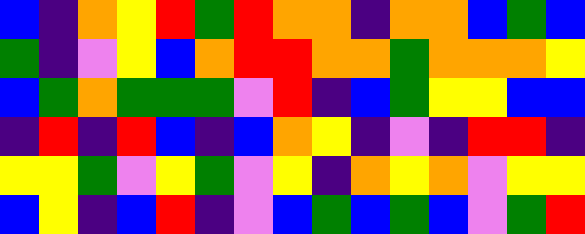[["blue", "indigo", "orange", "yellow", "red", "green", "red", "orange", "orange", "indigo", "orange", "orange", "blue", "green", "blue"], ["green", "indigo", "violet", "yellow", "blue", "orange", "red", "red", "orange", "orange", "green", "orange", "orange", "orange", "yellow"], ["blue", "green", "orange", "green", "green", "green", "violet", "red", "indigo", "blue", "green", "yellow", "yellow", "blue", "blue"], ["indigo", "red", "indigo", "red", "blue", "indigo", "blue", "orange", "yellow", "indigo", "violet", "indigo", "red", "red", "indigo"], ["yellow", "yellow", "green", "violet", "yellow", "green", "violet", "yellow", "indigo", "orange", "yellow", "orange", "violet", "yellow", "yellow"], ["blue", "yellow", "indigo", "blue", "red", "indigo", "violet", "blue", "green", "blue", "green", "blue", "violet", "green", "red"]]